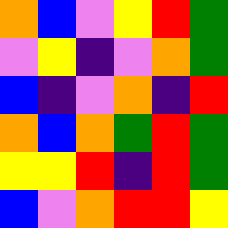[["orange", "blue", "violet", "yellow", "red", "green"], ["violet", "yellow", "indigo", "violet", "orange", "green"], ["blue", "indigo", "violet", "orange", "indigo", "red"], ["orange", "blue", "orange", "green", "red", "green"], ["yellow", "yellow", "red", "indigo", "red", "green"], ["blue", "violet", "orange", "red", "red", "yellow"]]